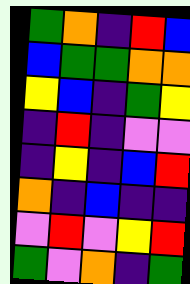[["green", "orange", "indigo", "red", "blue"], ["blue", "green", "green", "orange", "orange"], ["yellow", "blue", "indigo", "green", "yellow"], ["indigo", "red", "indigo", "violet", "violet"], ["indigo", "yellow", "indigo", "blue", "red"], ["orange", "indigo", "blue", "indigo", "indigo"], ["violet", "red", "violet", "yellow", "red"], ["green", "violet", "orange", "indigo", "green"]]